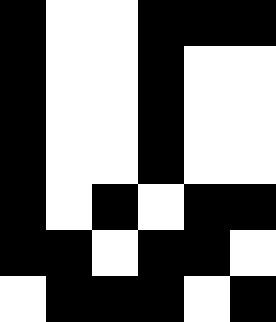[["black", "white", "white", "black", "black", "black"], ["black", "white", "white", "black", "white", "white"], ["black", "white", "white", "black", "white", "white"], ["black", "white", "white", "black", "white", "white"], ["black", "white", "black", "white", "black", "black"], ["black", "black", "white", "black", "black", "white"], ["white", "black", "black", "black", "white", "black"]]